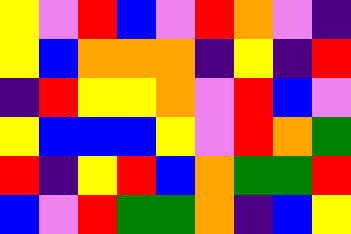[["yellow", "violet", "red", "blue", "violet", "red", "orange", "violet", "indigo"], ["yellow", "blue", "orange", "orange", "orange", "indigo", "yellow", "indigo", "red"], ["indigo", "red", "yellow", "yellow", "orange", "violet", "red", "blue", "violet"], ["yellow", "blue", "blue", "blue", "yellow", "violet", "red", "orange", "green"], ["red", "indigo", "yellow", "red", "blue", "orange", "green", "green", "red"], ["blue", "violet", "red", "green", "green", "orange", "indigo", "blue", "yellow"]]